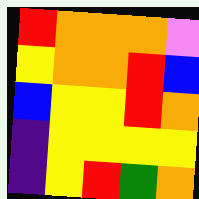[["red", "orange", "orange", "orange", "violet"], ["yellow", "orange", "orange", "red", "blue"], ["blue", "yellow", "yellow", "red", "orange"], ["indigo", "yellow", "yellow", "yellow", "yellow"], ["indigo", "yellow", "red", "green", "orange"]]